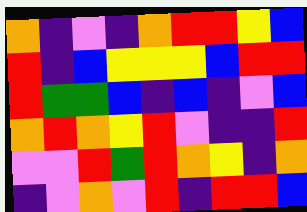[["orange", "indigo", "violet", "indigo", "orange", "red", "red", "yellow", "blue"], ["red", "indigo", "blue", "yellow", "yellow", "yellow", "blue", "red", "red"], ["red", "green", "green", "blue", "indigo", "blue", "indigo", "violet", "blue"], ["orange", "red", "orange", "yellow", "red", "violet", "indigo", "indigo", "red"], ["violet", "violet", "red", "green", "red", "orange", "yellow", "indigo", "orange"], ["indigo", "violet", "orange", "violet", "red", "indigo", "red", "red", "blue"]]